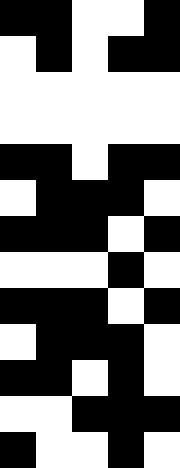[["black", "black", "white", "white", "black"], ["white", "black", "white", "black", "black"], ["white", "white", "white", "white", "white"], ["white", "white", "white", "white", "white"], ["black", "black", "white", "black", "black"], ["white", "black", "black", "black", "white"], ["black", "black", "black", "white", "black"], ["white", "white", "white", "black", "white"], ["black", "black", "black", "white", "black"], ["white", "black", "black", "black", "white"], ["black", "black", "white", "black", "white"], ["white", "white", "black", "black", "black"], ["black", "white", "white", "black", "white"]]